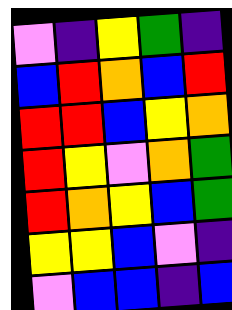[["violet", "indigo", "yellow", "green", "indigo"], ["blue", "red", "orange", "blue", "red"], ["red", "red", "blue", "yellow", "orange"], ["red", "yellow", "violet", "orange", "green"], ["red", "orange", "yellow", "blue", "green"], ["yellow", "yellow", "blue", "violet", "indigo"], ["violet", "blue", "blue", "indigo", "blue"]]